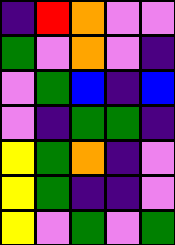[["indigo", "red", "orange", "violet", "violet"], ["green", "violet", "orange", "violet", "indigo"], ["violet", "green", "blue", "indigo", "blue"], ["violet", "indigo", "green", "green", "indigo"], ["yellow", "green", "orange", "indigo", "violet"], ["yellow", "green", "indigo", "indigo", "violet"], ["yellow", "violet", "green", "violet", "green"]]